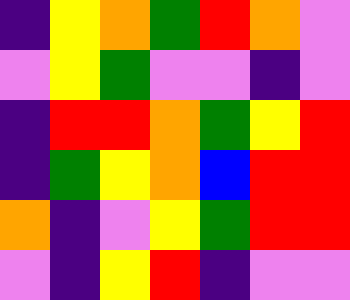[["indigo", "yellow", "orange", "green", "red", "orange", "violet"], ["violet", "yellow", "green", "violet", "violet", "indigo", "violet"], ["indigo", "red", "red", "orange", "green", "yellow", "red"], ["indigo", "green", "yellow", "orange", "blue", "red", "red"], ["orange", "indigo", "violet", "yellow", "green", "red", "red"], ["violet", "indigo", "yellow", "red", "indigo", "violet", "violet"]]